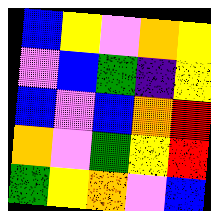[["blue", "yellow", "violet", "orange", "yellow"], ["violet", "blue", "green", "indigo", "yellow"], ["blue", "violet", "blue", "orange", "red"], ["orange", "violet", "green", "yellow", "red"], ["green", "yellow", "orange", "violet", "blue"]]